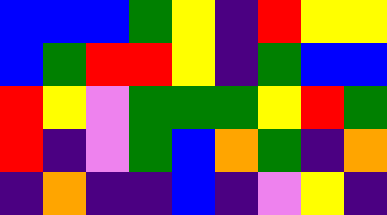[["blue", "blue", "blue", "green", "yellow", "indigo", "red", "yellow", "yellow"], ["blue", "green", "red", "red", "yellow", "indigo", "green", "blue", "blue"], ["red", "yellow", "violet", "green", "green", "green", "yellow", "red", "green"], ["red", "indigo", "violet", "green", "blue", "orange", "green", "indigo", "orange"], ["indigo", "orange", "indigo", "indigo", "blue", "indigo", "violet", "yellow", "indigo"]]